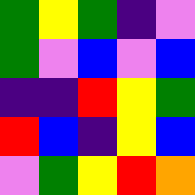[["green", "yellow", "green", "indigo", "violet"], ["green", "violet", "blue", "violet", "blue"], ["indigo", "indigo", "red", "yellow", "green"], ["red", "blue", "indigo", "yellow", "blue"], ["violet", "green", "yellow", "red", "orange"]]